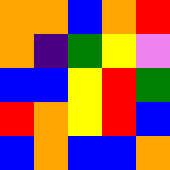[["orange", "orange", "blue", "orange", "red"], ["orange", "indigo", "green", "yellow", "violet"], ["blue", "blue", "yellow", "red", "green"], ["red", "orange", "yellow", "red", "blue"], ["blue", "orange", "blue", "blue", "orange"]]